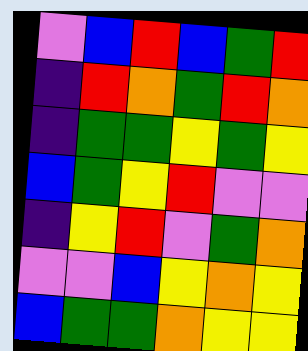[["violet", "blue", "red", "blue", "green", "red"], ["indigo", "red", "orange", "green", "red", "orange"], ["indigo", "green", "green", "yellow", "green", "yellow"], ["blue", "green", "yellow", "red", "violet", "violet"], ["indigo", "yellow", "red", "violet", "green", "orange"], ["violet", "violet", "blue", "yellow", "orange", "yellow"], ["blue", "green", "green", "orange", "yellow", "yellow"]]